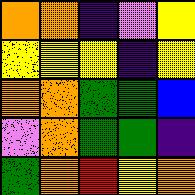[["orange", "orange", "indigo", "violet", "yellow"], ["yellow", "yellow", "yellow", "indigo", "yellow"], ["orange", "orange", "green", "green", "blue"], ["violet", "orange", "green", "green", "indigo"], ["green", "orange", "red", "yellow", "orange"]]